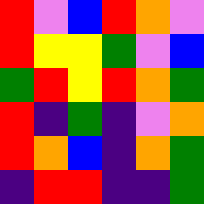[["red", "violet", "blue", "red", "orange", "violet"], ["red", "yellow", "yellow", "green", "violet", "blue"], ["green", "red", "yellow", "red", "orange", "green"], ["red", "indigo", "green", "indigo", "violet", "orange"], ["red", "orange", "blue", "indigo", "orange", "green"], ["indigo", "red", "red", "indigo", "indigo", "green"]]